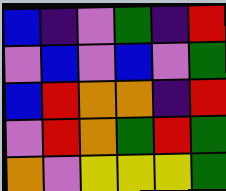[["blue", "indigo", "violet", "green", "indigo", "red"], ["violet", "blue", "violet", "blue", "violet", "green"], ["blue", "red", "orange", "orange", "indigo", "red"], ["violet", "red", "orange", "green", "red", "green"], ["orange", "violet", "yellow", "yellow", "yellow", "green"]]